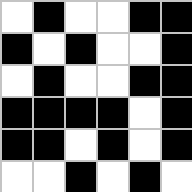[["white", "black", "white", "white", "black", "black"], ["black", "white", "black", "white", "white", "black"], ["white", "black", "white", "white", "black", "black"], ["black", "black", "black", "black", "white", "black"], ["black", "black", "white", "black", "white", "black"], ["white", "white", "black", "white", "black", "white"]]